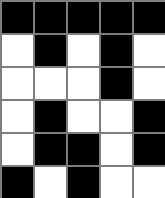[["black", "black", "black", "black", "black"], ["white", "black", "white", "black", "white"], ["white", "white", "white", "black", "white"], ["white", "black", "white", "white", "black"], ["white", "black", "black", "white", "black"], ["black", "white", "black", "white", "white"]]